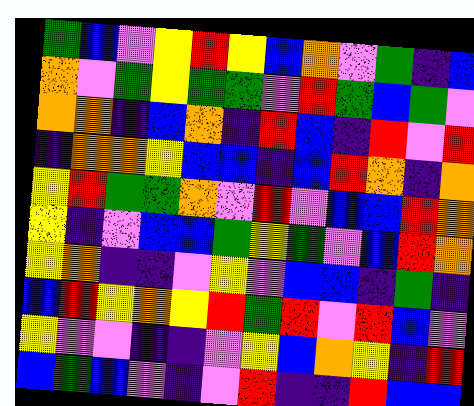[["green", "blue", "violet", "yellow", "red", "yellow", "blue", "orange", "violet", "green", "indigo", "blue"], ["orange", "violet", "green", "yellow", "green", "green", "violet", "red", "green", "blue", "green", "violet"], ["orange", "orange", "indigo", "blue", "orange", "indigo", "red", "blue", "indigo", "red", "violet", "red"], ["indigo", "orange", "orange", "yellow", "blue", "blue", "indigo", "blue", "red", "orange", "indigo", "orange"], ["yellow", "red", "green", "green", "orange", "violet", "red", "violet", "blue", "blue", "red", "orange"], ["yellow", "indigo", "violet", "blue", "blue", "green", "yellow", "green", "violet", "blue", "red", "orange"], ["yellow", "orange", "indigo", "indigo", "violet", "yellow", "violet", "blue", "blue", "indigo", "green", "indigo"], ["blue", "red", "yellow", "orange", "yellow", "red", "green", "red", "violet", "red", "blue", "violet"], ["yellow", "violet", "violet", "indigo", "indigo", "violet", "yellow", "blue", "orange", "yellow", "indigo", "red"], ["blue", "green", "blue", "violet", "indigo", "violet", "red", "indigo", "indigo", "red", "blue", "blue"]]